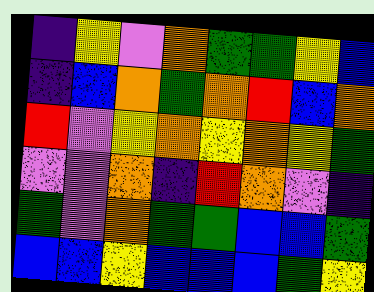[["indigo", "yellow", "violet", "orange", "green", "green", "yellow", "blue"], ["indigo", "blue", "orange", "green", "orange", "red", "blue", "orange"], ["red", "violet", "yellow", "orange", "yellow", "orange", "yellow", "green"], ["violet", "violet", "orange", "indigo", "red", "orange", "violet", "indigo"], ["green", "violet", "orange", "green", "green", "blue", "blue", "green"], ["blue", "blue", "yellow", "blue", "blue", "blue", "green", "yellow"]]